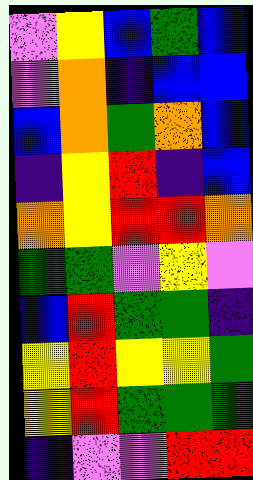[["violet", "yellow", "blue", "green", "blue"], ["violet", "orange", "indigo", "blue", "blue"], ["blue", "orange", "green", "orange", "blue"], ["indigo", "yellow", "red", "indigo", "blue"], ["orange", "yellow", "red", "red", "orange"], ["green", "green", "violet", "yellow", "violet"], ["blue", "red", "green", "green", "indigo"], ["yellow", "red", "yellow", "yellow", "green"], ["yellow", "red", "green", "green", "green"], ["indigo", "violet", "violet", "red", "red"]]